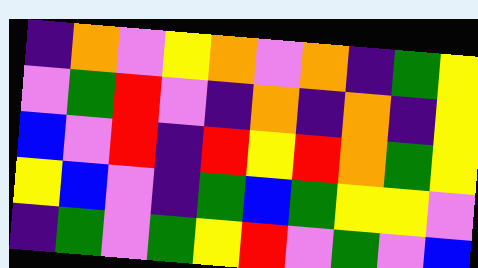[["indigo", "orange", "violet", "yellow", "orange", "violet", "orange", "indigo", "green", "yellow"], ["violet", "green", "red", "violet", "indigo", "orange", "indigo", "orange", "indigo", "yellow"], ["blue", "violet", "red", "indigo", "red", "yellow", "red", "orange", "green", "yellow"], ["yellow", "blue", "violet", "indigo", "green", "blue", "green", "yellow", "yellow", "violet"], ["indigo", "green", "violet", "green", "yellow", "red", "violet", "green", "violet", "blue"]]